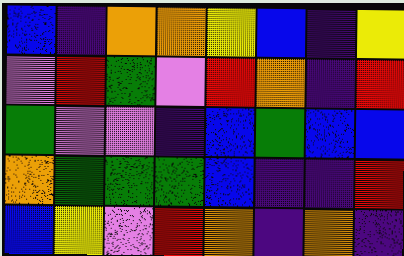[["blue", "indigo", "orange", "orange", "yellow", "blue", "indigo", "yellow"], ["violet", "red", "green", "violet", "red", "orange", "indigo", "red"], ["green", "violet", "violet", "indigo", "blue", "green", "blue", "blue"], ["orange", "green", "green", "green", "blue", "indigo", "indigo", "red"], ["blue", "yellow", "violet", "red", "orange", "indigo", "orange", "indigo"]]